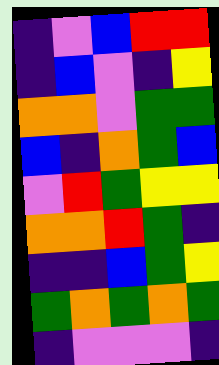[["indigo", "violet", "blue", "red", "red"], ["indigo", "blue", "violet", "indigo", "yellow"], ["orange", "orange", "violet", "green", "green"], ["blue", "indigo", "orange", "green", "blue"], ["violet", "red", "green", "yellow", "yellow"], ["orange", "orange", "red", "green", "indigo"], ["indigo", "indigo", "blue", "green", "yellow"], ["green", "orange", "green", "orange", "green"], ["indigo", "violet", "violet", "violet", "indigo"]]